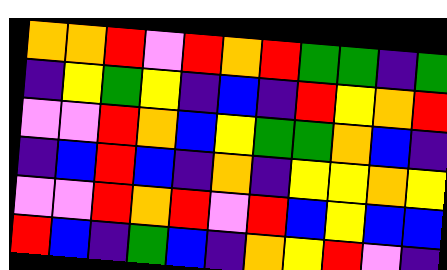[["orange", "orange", "red", "violet", "red", "orange", "red", "green", "green", "indigo", "green"], ["indigo", "yellow", "green", "yellow", "indigo", "blue", "indigo", "red", "yellow", "orange", "red"], ["violet", "violet", "red", "orange", "blue", "yellow", "green", "green", "orange", "blue", "indigo"], ["indigo", "blue", "red", "blue", "indigo", "orange", "indigo", "yellow", "yellow", "orange", "yellow"], ["violet", "violet", "red", "orange", "red", "violet", "red", "blue", "yellow", "blue", "blue"], ["red", "blue", "indigo", "green", "blue", "indigo", "orange", "yellow", "red", "violet", "indigo"]]